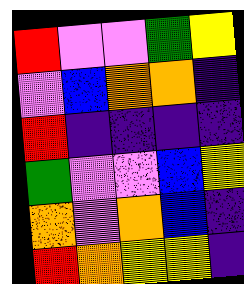[["red", "violet", "violet", "green", "yellow"], ["violet", "blue", "orange", "orange", "indigo"], ["red", "indigo", "indigo", "indigo", "indigo"], ["green", "violet", "violet", "blue", "yellow"], ["orange", "violet", "orange", "blue", "indigo"], ["red", "orange", "yellow", "yellow", "indigo"]]